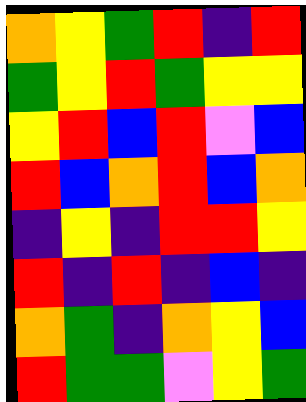[["orange", "yellow", "green", "red", "indigo", "red"], ["green", "yellow", "red", "green", "yellow", "yellow"], ["yellow", "red", "blue", "red", "violet", "blue"], ["red", "blue", "orange", "red", "blue", "orange"], ["indigo", "yellow", "indigo", "red", "red", "yellow"], ["red", "indigo", "red", "indigo", "blue", "indigo"], ["orange", "green", "indigo", "orange", "yellow", "blue"], ["red", "green", "green", "violet", "yellow", "green"]]